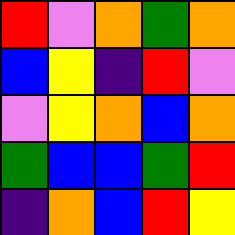[["red", "violet", "orange", "green", "orange"], ["blue", "yellow", "indigo", "red", "violet"], ["violet", "yellow", "orange", "blue", "orange"], ["green", "blue", "blue", "green", "red"], ["indigo", "orange", "blue", "red", "yellow"]]